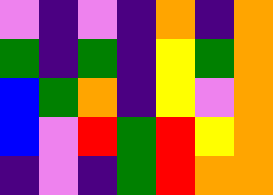[["violet", "indigo", "violet", "indigo", "orange", "indigo", "orange"], ["green", "indigo", "green", "indigo", "yellow", "green", "orange"], ["blue", "green", "orange", "indigo", "yellow", "violet", "orange"], ["blue", "violet", "red", "green", "red", "yellow", "orange"], ["indigo", "violet", "indigo", "green", "red", "orange", "orange"]]